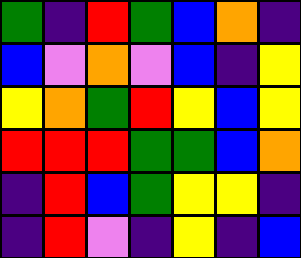[["green", "indigo", "red", "green", "blue", "orange", "indigo"], ["blue", "violet", "orange", "violet", "blue", "indigo", "yellow"], ["yellow", "orange", "green", "red", "yellow", "blue", "yellow"], ["red", "red", "red", "green", "green", "blue", "orange"], ["indigo", "red", "blue", "green", "yellow", "yellow", "indigo"], ["indigo", "red", "violet", "indigo", "yellow", "indigo", "blue"]]